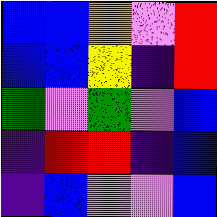[["blue", "blue", "orange", "violet", "red"], ["blue", "blue", "yellow", "indigo", "red"], ["green", "violet", "green", "violet", "blue"], ["indigo", "red", "red", "indigo", "blue"], ["indigo", "blue", "violet", "violet", "blue"]]